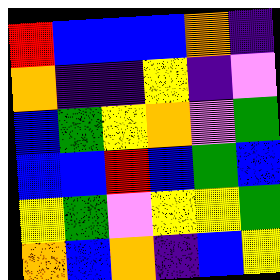[["red", "blue", "blue", "blue", "orange", "indigo"], ["orange", "indigo", "indigo", "yellow", "indigo", "violet"], ["blue", "green", "yellow", "orange", "violet", "green"], ["blue", "blue", "red", "blue", "green", "blue"], ["yellow", "green", "violet", "yellow", "yellow", "green"], ["orange", "blue", "orange", "indigo", "blue", "yellow"]]